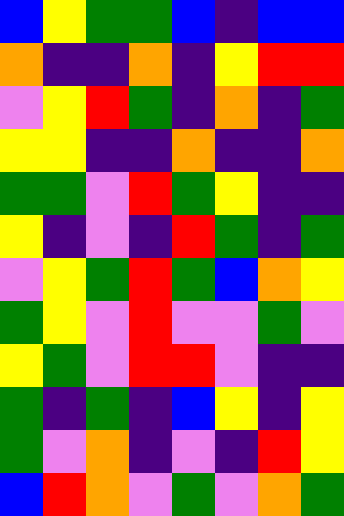[["blue", "yellow", "green", "green", "blue", "indigo", "blue", "blue"], ["orange", "indigo", "indigo", "orange", "indigo", "yellow", "red", "red"], ["violet", "yellow", "red", "green", "indigo", "orange", "indigo", "green"], ["yellow", "yellow", "indigo", "indigo", "orange", "indigo", "indigo", "orange"], ["green", "green", "violet", "red", "green", "yellow", "indigo", "indigo"], ["yellow", "indigo", "violet", "indigo", "red", "green", "indigo", "green"], ["violet", "yellow", "green", "red", "green", "blue", "orange", "yellow"], ["green", "yellow", "violet", "red", "violet", "violet", "green", "violet"], ["yellow", "green", "violet", "red", "red", "violet", "indigo", "indigo"], ["green", "indigo", "green", "indigo", "blue", "yellow", "indigo", "yellow"], ["green", "violet", "orange", "indigo", "violet", "indigo", "red", "yellow"], ["blue", "red", "orange", "violet", "green", "violet", "orange", "green"]]